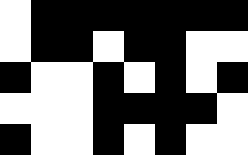[["white", "black", "black", "black", "black", "black", "black", "black"], ["white", "black", "black", "white", "black", "black", "white", "white"], ["black", "white", "white", "black", "white", "black", "white", "black"], ["white", "white", "white", "black", "black", "black", "black", "white"], ["black", "white", "white", "black", "white", "black", "white", "white"]]